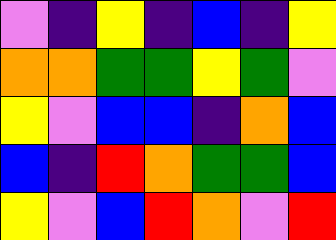[["violet", "indigo", "yellow", "indigo", "blue", "indigo", "yellow"], ["orange", "orange", "green", "green", "yellow", "green", "violet"], ["yellow", "violet", "blue", "blue", "indigo", "orange", "blue"], ["blue", "indigo", "red", "orange", "green", "green", "blue"], ["yellow", "violet", "blue", "red", "orange", "violet", "red"]]